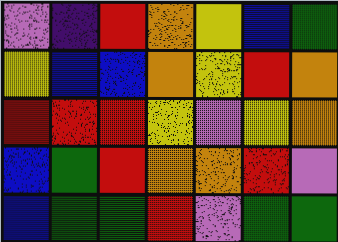[["violet", "indigo", "red", "orange", "yellow", "blue", "green"], ["yellow", "blue", "blue", "orange", "yellow", "red", "orange"], ["red", "red", "red", "yellow", "violet", "yellow", "orange"], ["blue", "green", "red", "orange", "orange", "red", "violet"], ["blue", "green", "green", "red", "violet", "green", "green"]]